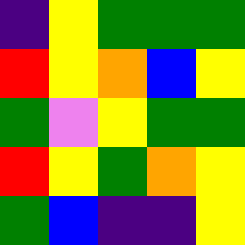[["indigo", "yellow", "green", "green", "green"], ["red", "yellow", "orange", "blue", "yellow"], ["green", "violet", "yellow", "green", "green"], ["red", "yellow", "green", "orange", "yellow"], ["green", "blue", "indigo", "indigo", "yellow"]]